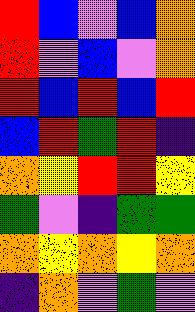[["red", "blue", "violet", "blue", "orange"], ["red", "violet", "blue", "violet", "orange"], ["red", "blue", "red", "blue", "red"], ["blue", "red", "green", "red", "indigo"], ["orange", "yellow", "red", "red", "yellow"], ["green", "violet", "indigo", "green", "green"], ["orange", "yellow", "orange", "yellow", "orange"], ["indigo", "orange", "violet", "green", "violet"]]